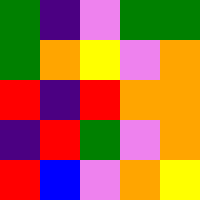[["green", "indigo", "violet", "green", "green"], ["green", "orange", "yellow", "violet", "orange"], ["red", "indigo", "red", "orange", "orange"], ["indigo", "red", "green", "violet", "orange"], ["red", "blue", "violet", "orange", "yellow"]]